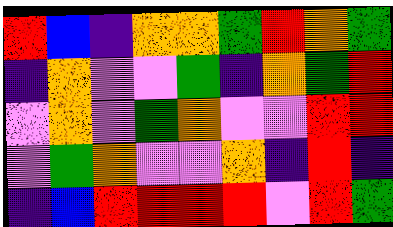[["red", "blue", "indigo", "orange", "orange", "green", "red", "orange", "green"], ["indigo", "orange", "violet", "violet", "green", "indigo", "orange", "green", "red"], ["violet", "orange", "violet", "green", "orange", "violet", "violet", "red", "red"], ["violet", "green", "orange", "violet", "violet", "orange", "indigo", "red", "indigo"], ["indigo", "blue", "red", "red", "red", "red", "violet", "red", "green"]]